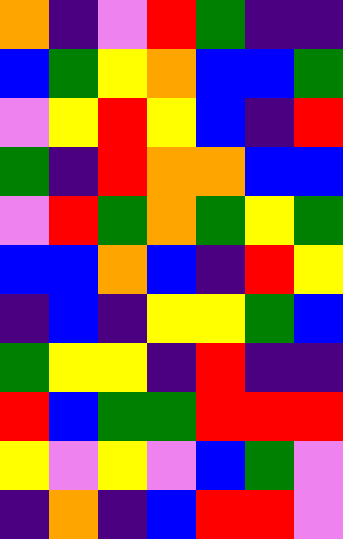[["orange", "indigo", "violet", "red", "green", "indigo", "indigo"], ["blue", "green", "yellow", "orange", "blue", "blue", "green"], ["violet", "yellow", "red", "yellow", "blue", "indigo", "red"], ["green", "indigo", "red", "orange", "orange", "blue", "blue"], ["violet", "red", "green", "orange", "green", "yellow", "green"], ["blue", "blue", "orange", "blue", "indigo", "red", "yellow"], ["indigo", "blue", "indigo", "yellow", "yellow", "green", "blue"], ["green", "yellow", "yellow", "indigo", "red", "indigo", "indigo"], ["red", "blue", "green", "green", "red", "red", "red"], ["yellow", "violet", "yellow", "violet", "blue", "green", "violet"], ["indigo", "orange", "indigo", "blue", "red", "red", "violet"]]